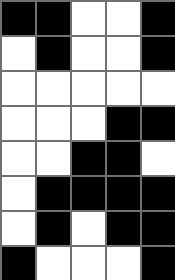[["black", "black", "white", "white", "black"], ["white", "black", "white", "white", "black"], ["white", "white", "white", "white", "white"], ["white", "white", "white", "black", "black"], ["white", "white", "black", "black", "white"], ["white", "black", "black", "black", "black"], ["white", "black", "white", "black", "black"], ["black", "white", "white", "white", "black"]]